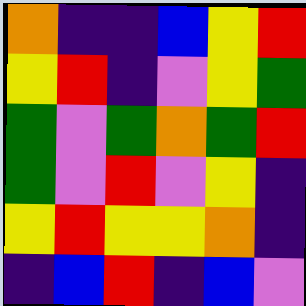[["orange", "indigo", "indigo", "blue", "yellow", "red"], ["yellow", "red", "indigo", "violet", "yellow", "green"], ["green", "violet", "green", "orange", "green", "red"], ["green", "violet", "red", "violet", "yellow", "indigo"], ["yellow", "red", "yellow", "yellow", "orange", "indigo"], ["indigo", "blue", "red", "indigo", "blue", "violet"]]